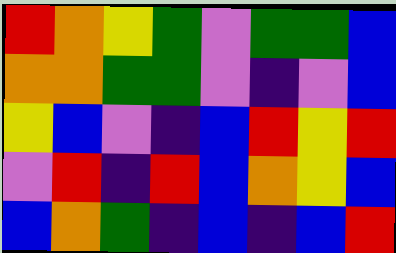[["red", "orange", "yellow", "green", "violet", "green", "green", "blue"], ["orange", "orange", "green", "green", "violet", "indigo", "violet", "blue"], ["yellow", "blue", "violet", "indigo", "blue", "red", "yellow", "red"], ["violet", "red", "indigo", "red", "blue", "orange", "yellow", "blue"], ["blue", "orange", "green", "indigo", "blue", "indigo", "blue", "red"]]